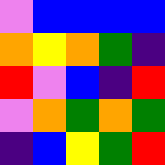[["violet", "blue", "blue", "blue", "blue"], ["orange", "yellow", "orange", "green", "indigo"], ["red", "violet", "blue", "indigo", "red"], ["violet", "orange", "green", "orange", "green"], ["indigo", "blue", "yellow", "green", "red"]]